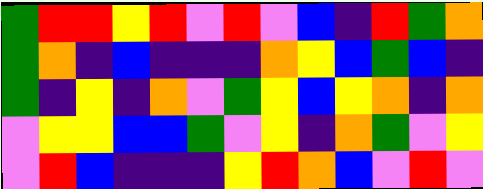[["green", "red", "red", "yellow", "red", "violet", "red", "violet", "blue", "indigo", "red", "green", "orange"], ["green", "orange", "indigo", "blue", "indigo", "indigo", "indigo", "orange", "yellow", "blue", "green", "blue", "indigo"], ["green", "indigo", "yellow", "indigo", "orange", "violet", "green", "yellow", "blue", "yellow", "orange", "indigo", "orange"], ["violet", "yellow", "yellow", "blue", "blue", "green", "violet", "yellow", "indigo", "orange", "green", "violet", "yellow"], ["violet", "red", "blue", "indigo", "indigo", "indigo", "yellow", "red", "orange", "blue", "violet", "red", "violet"]]